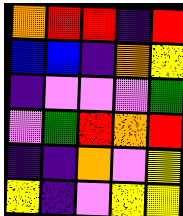[["orange", "red", "red", "indigo", "red"], ["blue", "blue", "indigo", "orange", "yellow"], ["indigo", "violet", "violet", "violet", "green"], ["violet", "green", "red", "orange", "red"], ["indigo", "indigo", "orange", "violet", "yellow"], ["yellow", "indigo", "violet", "yellow", "yellow"]]